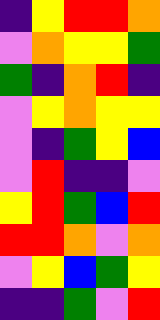[["indigo", "yellow", "red", "red", "orange"], ["violet", "orange", "yellow", "yellow", "green"], ["green", "indigo", "orange", "red", "indigo"], ["violet", "yellow", "orange", "yellow", "yellow"], ["violet", "indigo", "green", "yellow", "blue"], ["violet", "red", "indigo", "indigo", "violet"], ["yellow", "red", "green", "blue", "red"], ["red", "red", "orange", "violet", "orange"], ["violet", "yellow", "blue", "green", "yellow"], ["indigo", "indigo", "green", "violet", "red"]]